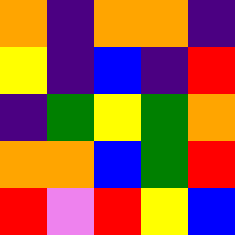[["orange", "indigo", "orange", "orange", "indigo"], ["yellow", "indigo", "blue", "indigo", "red"], ["indigo", "green", "yellow", "green", "orange"], ["orange", "orange", "blue", "green", "red"], ["red", "violet", "red", "yellow", "blue"]]